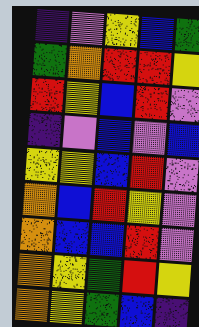[["indigo", "violet", "yellow", "blue", "green"], ["green", "orange", "red", "red", "yellow"], ["red", "yellow", "blue", "red", "violet"], ["indigo", "violet", "blue", "violet", "blue"], ["yellow", "yellow", "blue", "red", "violet"], ["orange", "blue", "red", "yellow", "violet"], ["orange", "blue", "blue", "red", "violet"], ["orange", "yellow", "green", "red", "yellow"], ["orange", "yellow", "green", "blue", "indigo"]]